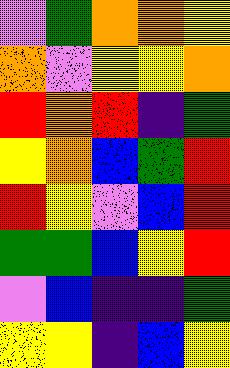[["violet", "green", "orange", "orange", "yellow"], ["orange", "violet", "yellow", "yellow", "orange"], ["red", "orange", "red", "indigo", "green"], ["yellow", "orange", "blue", "green", "red"], ["red", "yellow", "violet", "blue", "red"], ["green", "green", "blue", "yellow", "red"], ["violet", "blue", "indigo", "indigo", "green"], ["yellow", "yellow", "indigo", "blue", "yellow"]]